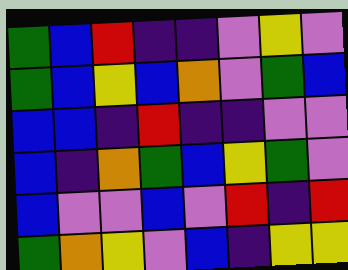[["green", "blue", "red", "indigo", "indigo", "violet", "yellow", "violet"], ["green", "blue", "yellow", "blue", "orange", "violet", "green", "blue"], ["blue", "blue", "indigo", "red", "indigo", "indigo", "violet", "violet"], ["blue", "indigo", "orange", "green", "blue", "yellow", "green", "violet"], ["blue", "violet", "violet", "blue", "violet", "red", "indigo", "red"], ["green", "orange", "yellow", "violet", "blue", "indigo", "yellow", "yellow"]]